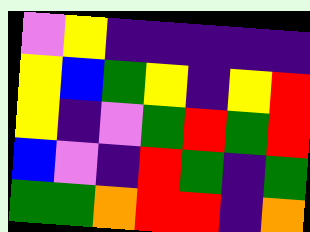[["violet", "yellow", "indigo", "indigo", "indigo", "indigo", "indigo"], ["yellow", "blue", "green", "yellow", "indigo", "yellow", "red"], ["yellow", "indigo", "violet", "green", "red", "green", "red"], ["blue", "violet", "indigo", "red", "green", "indigo", "green"], ["green", "green", "orange", "red", "red", "indigo", "orange"]]